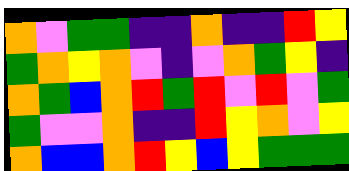[["orange", "violet", "green", "green", "indigo", "indigo", "orange", "indigo", "indigo", "red", "yellow"], ["green", "orange", "yellow", "orange", "violet", "indigo", "violet", "orange", "green", "yellow", "indigo"], ["orange", "green", "blue", "orange", "red", "green", "red", "violet", "red", "violet", "green"], ["green", "violet", "violet", "orange", "indigo", "indigo", "red", "yellow", "orange", "violet", "yellow"], ["orange", "blue", "blue", "orange", "red", "yellow", "blue", "yellow", "green", "green", "green"]]